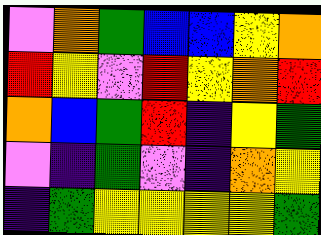[["violet", "orange", "green", "blue", "blue", "yellow", "orange"], ["red", "yellow", "violet", "red", "yellow", "orange", "red"], ["orange", "blue", "green", "red", "indigo", "yellow", "green"], ["violet", "indigo", "green", "violet", "indigo", "orange", "yellow"], ["indigo", "green", "yellow", "yellow", "yellow", "yellow", "green"]]